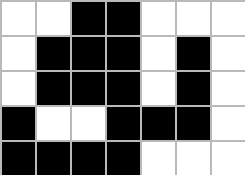[["white", "white", "black", "black", "white", "white", "white"], ["white", "black", "black", "black", "white", "black", "white"], ["white", "black", "black", "black", "white", "black", "white"], ["black", "white", "white", "black", "black", "black", "white"], ["black", "black", "black", "black", "white", "white", "white"]]